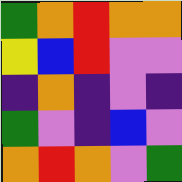[["green", "orange", "red", "orange", "orange"], ["yellow", "blue", "red", "violet", "violet"], ["indigo", "orange", "indigo", "violet", "indigo"], ["green", "violet", "indigo", "blue", "violet"], ["orange", "red", "orange", "violet", "green"]]